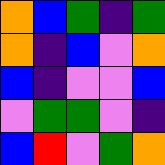[["orange", "blue", "green", "indigo", "green"], ["orange", "indigo", "blue", "violet", "orange"], ["blue", "indigo", "violet", "violet", "blue"], ["violet", "green", "green", "violet", "indigo"], ["blue", "red", "violet", "green", "orange"]]